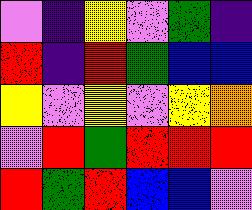[["violet", "indigo", "yellow", "violet", "green", "indigo"], ["red", "indigo", "red", "green", "blue", "blue"], ["yellow", "violet", "yellow", "violet", "yellow", "orange"], ["violet", "red", "green", "red", "red", "red"], ["red", "green", "red", "blue", "blue", "violet"]]